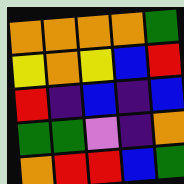[["orange", "orange", "orange", "orange", "green"], ["yellow", "orange", "yellow", "blue", "red"], ["red", "indigo", "blue", "indigo", "blue"], ["green", "green", "violet", "indigo", "orange"], ["orange", "red", "red", "blue", "green"]]